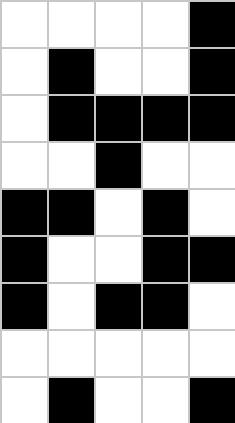[["white", "white", "white", "white", "black"], ["white", "black", "white", "white", "black"], ["white", "black", "black", "black", "black"], ["white", "white", "black", "white", "white"], ["black", "black", "white", "black", "white"], ["black", "white", "white", "black", "black"], ["black", "white", "black", "black", "white"], ["white", "white", "white", "white", "white"], ["white", "black", "white", "white", "black"]]